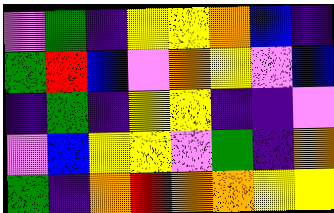[["violet", "green", "indigo", "yellow", "yellow", "orange", "blue", "indigo"], ["green", "red", "blue", "violet", "orange", "yellow", "violet", "blue"], ["indigo", "green", "indigo", "yellow", "yellow", "indigo", "indigo", "violet"], ["violet", "blue", "yellow", "yellow", "violet", "green", "indigo", "orange"], ["green", "indigo", "orange", "red", "orange", "orange", "yellow", "yellow"]]